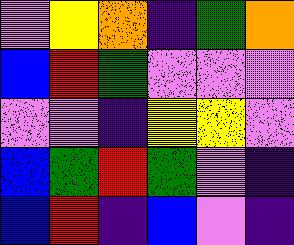[["violet", "yellow", "orange", "indigo", "green", "orange"], ["blue", "red", "green", "violet", "violet", "violet"], ["violet", "violet", "indigo", "yellow", "yellow", "violet"], ["blue", "green", "red", "green", "violet", "indigo"], ["blue", "red", "indigo", "blue", "violet", "indigo"]]